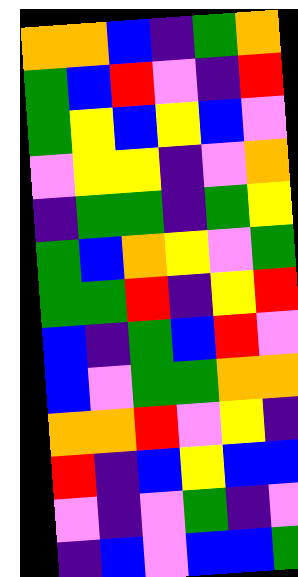[["orange", "orange", "blue", "indigo", "green", "orange"], ["green", "blue", "red", "violet", "indigo", "red"], ["green", "yellow", "blue", "yellow", "blue", "violet"], ["violet", "yellow", "yellow", "indigo", "violet", "orange"], ["indigo", "green", "green", "indigo", "green", "yellow"], ["green", "blue", "orange", "yellow", "violet", "green"], ["green", "green", "red", "indigo", "yellow", "red"], ["blue", "indigo", "green", "blue", "red", "violet"], ["blue", "violet", "green", "green", "orange", "orange"], ["orange", "orange", "red", "violet", "yellow", "indigo"], ["red", "indigo", "blue", "yellow", "blue", "blue"], ["violet", "indigo", "violet", "green", "indigo", "violet"], ["indigo", "blue", "violet", "blue", "blue", "green"]]